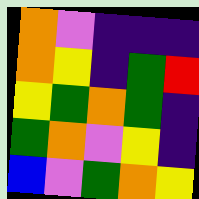[["orange", "violet", "indigo", "indigo", "indigo"], ["orange", "yellow", "indigo", "green", "red"], ["yellow", "green", "orange", "green", "indigo"], ["green", "orange", "violet", "yellow", "indigo"], ["blue", "violet", "green", "orange", "yellow"]]